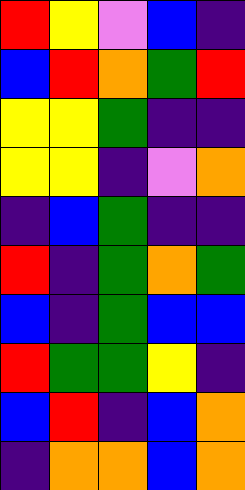[["red", "yellow", "violet", "blue", "indigo"], ["blue", "red", "orange", "green", "red"], ["yellow", "yellow", "green", "indigo", "indigo"], ["yellow", "yellow", "indigo", "violet", "orange"], ["indigo", "blue", "green", "indigo", "indigo"], ["red", "indigo", "green", "orange", "green"], ["blue", "indigo", "green", "blue", "blue"], ["red", "green", "green", "yellow", "indigo"], ["blue", "red", "indigo", "blue", "orange"], ["indigo", "orange", "orange", "blue", "orange"]]